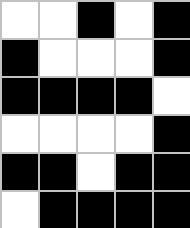[["white", "white", "black", "white", "black"], ["black", "white", "white", "white", "black"], ["black", "black", "black", "black", "white"], ["white", "white", "white", "white", "black"], ["black", "black", "white", "black", "black"], ["white", "black", "black", "black", "black"]]